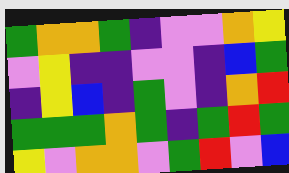[["green", "orange", "orange", "green", "indigo", "violet", "violet", "orange", "yellow"], ["violet", "yellow", "indigo", "indigo", "violet", "violet", "indigo", "blue", "green"], ["indigo", "yellow", "blue", "indigo", "green", "violet", "indigo", "orange", "red"], ["green", "green", "green", "orange", "green", "indigo", "green", "red", "green"], ["yellow", "violet", "orange", "orange", "violet", "green", "red", "violet", "blue"]]